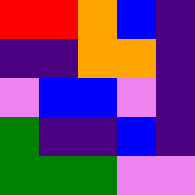[["red", "red", "orange", "blue", "indigo"], ["indigo", "indigo", "orange", "orange", "indigo"], ["violet", "blue", "blue", "violet", "indigo"], ["green", "indigo", "indigo", "blue", "indigo"], ["green", "green", "green", "violet", "violet"]]